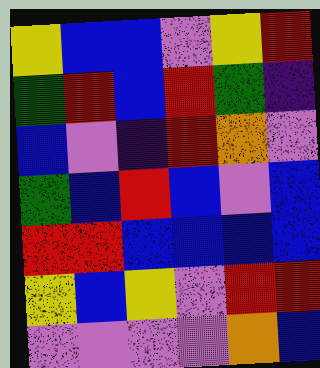[["yellow", "blue", "blue", "violet", "yellow", "red"], ["green", "red", "blue", "red", "green", "indigo"], ["blue", "violet", "indigo", "red", "orange", "violet"], ["green", "blue", "red", "blue", "violet", "blue"], ["red", "red", "blue", "blue", "blue", "blue"], ["yellow", "blue", "yellow", "violet", "red", "red"], ["violet", "violet", "violet", "violet", "orange", "blue"]]